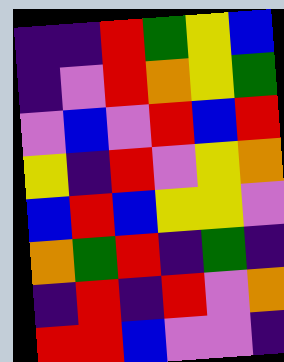[["indigo", "indigo", "red", "green", "yellow", "blue"], ["indigo", "violet", "red", "orange", "yellow", "green"], ["violet", "blue", "violet", "red", "blue", "red"], ["yellow", "indigo", "red", "violet", "yellow", "orange"], ["blue", "red", "blue", "yellow", "yellow", "violet"], ["orange", "green", "red", "indigo", "green", "indigo"], ["indigo", "red", "indigo", "red", "violet", "orange"], ["red", "red", "blue", "violet", "violet", "indigo"]]